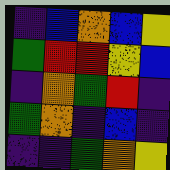[["indigo", "blue", "orange", "blue", "yellow"], ["green", "red", "red", "yellow", "blue"], ["indigo", "orange", "green", "red", "indigo"], ["green", "orange", "indigo", "blue", "indigo"], ["indigo", "indigo", "green", "orange", "yellow"]]